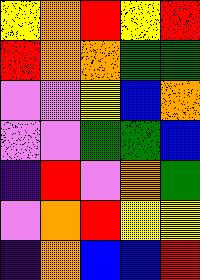[["yellow", "orange", "red", "yellow", "red"], ["red", "orange", "orange", "green", "green"], ["violet", "violet", "yellow", "blue", "orange"], ["violet", "violet", "green", "green", "blue"], ["indigo", "red", "violet", "orange", "green"], ["violet", "orange", "red", "yellow", "yellow"], ["indigo", "orange", "blue", "blue", "red"]]